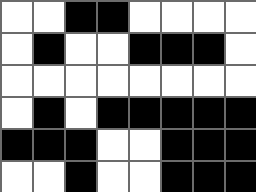[["white", "white", "black", "black", "white", "white", "white", "white"], ["white", "black", "white", "white", "black", "black", "black", "white"], ["white", "white", "white", "white", "white", "white", "white", "white"], ["white", "black", "white", "black", "black", "black", "black", "black"], ["black", "black", "black", "white", "white", "black", "black", "black"], ["white", "white", "black", "white", "white", "black", "black", "black"]]